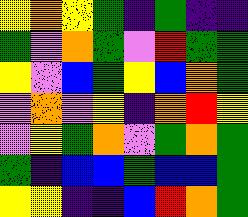[["yellow", "orange", "yellow", "green", "indigo", "green", "indigo", "indigo"], ["green", "violet", "orange", "green", "violet", "red", "green", "green"], ["yellow", "violet", "blue", "green", "yellow", "blue", "orange", "green"], ["violet", "orange", "violet", "yellow", "indigo", "orange", "red", "yellow"], ["violet", "yellow", "green", "orange", "violet", "green", "orange", "green"], ["green", "indigo", "blue", "blue", "green", "blue", "blue", "green"], ["yellow", "yellow", "indigo", "indigo", "blue", "red", "orange", "green"]]